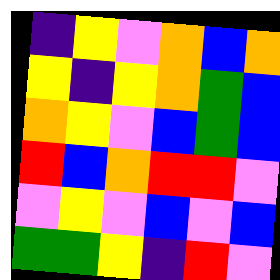[["indigo", "yellow", "violet", "orange", "blue", "orange"], ["yellow", "indigo", "yellow", "orange", "green", "blue"], ["orange", "yellow", "violet", "blue", "green", "blue"], ["red", "blue", "orange", "red", "red", "violet"], ["violet", "yellow", "violet", "blue", "violet", "blue"], ["green", "green", "yellow", "indigo", "red", "violet"]]